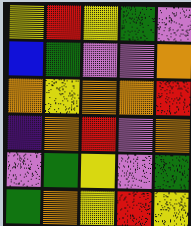[["yellow", "red", "yellow", "green", "violet"], ["blue", "green", "violet", "violet", "orange"], ["orange", "yellow", "orange", "orange", "red"], ["indigo", "orange", "red", "violet", "orange"], ["violet", "green", "yellow", "violet", "green"], ["green", "orange", "yellow", "red", "yellow"]]